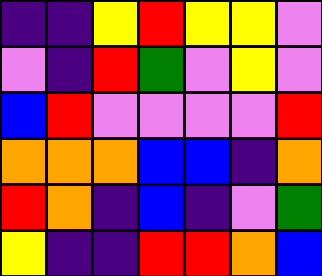[["indigo", "indigo", "yellow", "red", "yellow", "yellow", "violet"], ["violet", "indigo", "red", "green", "violet", "yellow", "violet"], ["blue", "red", "violet", "violet", "violet", "violet", "red"], ["orange", "orange", "orange", "blue", "blue", "indigo", "orange"], ["red", "orange", "indigo", "blue", "indigo", "violet", "green"], ["yellow", "indigo", "indigo", "red", "red", "orange", "blue"]]